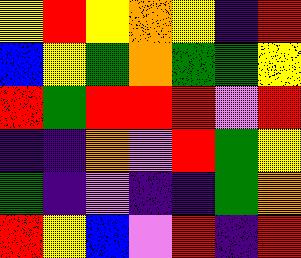[["yellow", "red", "yellow", "orange", "yellow", "indigo", "red"], ["blue", "yellow", "green", "orange", "green", "green", "yellow"], ["red", "green", "red", "red", "red", "violet", "red"], ["indigo", "indigo", "orange", "violet", "red", "green", "yellow"], ["green", "indigo", "violet", "indigo", "indigo", "green", "orange"], ["red", "yellow", "blue", "violet", "red", "indigo", "red"]]